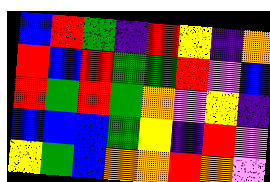[["blue", "red", "green", "indigo", "red", "yellow", "indigo", "orange"], ["red", "blue", "red", "green", "green", "red", "violet", "blue"], ["red", "green", "red", "green", "orange", "violet", "yellow", "indigo"], ["blue", "blue", "blue", "green", "yellow", "indigo", "red", "violet"], ["yellow", "green", "blue", "orange", "orange", "red", "orange", "violet"]]